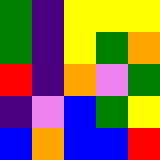[["green", "indigo", "yellow", "yellow", "yellow"], ["green", "indigo", "yellow", "green", "orange"], ["red", "indigo", "orange", "violet", "green"], ["indigo", "violet", "blue", "green", "yellow"], ["blue", "orange", "blue", "blue", "red"]]